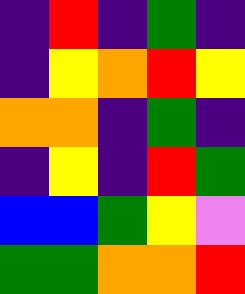[["indigo", "red", "indigo", "green", "indigo"], ["indigo", "yellow", "orange", "red", "yellow"], ["orange", "orange", "indigo", "green", "indigo"], ["indigo", "yellow", "indigo", "red", "green"], ["blue", "blue", "green", "yellow", "violet"], ["green", "green", "orange", "orange", "red"]]